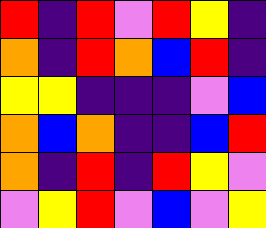[["red", "indigo", "red", "violet", "red", "yellow", "indigo"], ["orange", "indigo", "red", "orange", "blue", "red", "indigo"], ["yellow", "yellow", "indigo", "indigo", "indigo", "violet", "blue"], ["orange", "blue", "orange", "indigo", "indigo", "blue", "red"], ["orange", "indigo", "red", "indigo", "red", "yellow", "violet"], ["violet", "yellow", "red", "violet", "blue", "violet", "yellow"]]